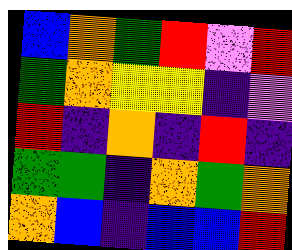[["blue", "orange", "green", "red", "violet", "red"], ["green", "orange", "yellow", "yellow", "indigo", "violet"], ["red", "indigo", "orange", "indigo", "red", "indigo"], ["green", "green", "indigo", "orange", "green", "orange"], ["orange", "blue", "indigo", "blue", "blue", "red"]]